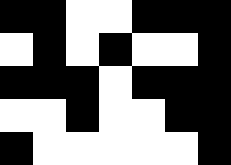[["black", "black", "white", "white", "black", "black", "black"], ["white", "black", "white", "black", "white", "white", "black"], ["black", "black", "black", "white", "black", "black", "black"], ["white", "white", "black", "white", "white", "black", "black"], ["black", "white", "white", "white", "white", "white", "black"]]